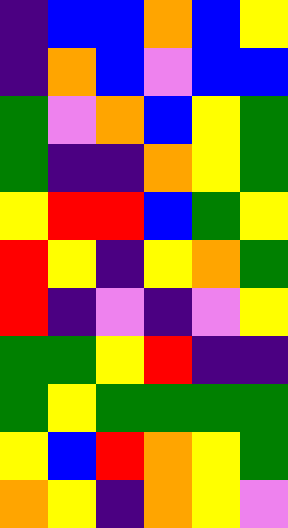[["indigo", "blue", "blue", "orange", "blue", "yellow"], ["indigo", "orange", "blue", "violet", "blue", "blue"], ["green", "violet", "orange", "blue", "yellow", "green"], ["green", "indigo", "indigo", "orange", "yellow", "green"], ["yellow", "red", "red", "blue", "green", "yellow"], ["red", "yellow", "indigo", "yellow", "orange", "green"], ["red", "indigo", "violet", "indigo", "violet", "yellow"], ["green", "green", "yellow", "red", "indigo", "indigo"], ["green", "yellow", "green", "green", "green", "green"], ["yellow", "blue", "red", "orange", "yellow", "green"], ["orange", "yellow", "indigo", "orange", "yellow", "violet"]]